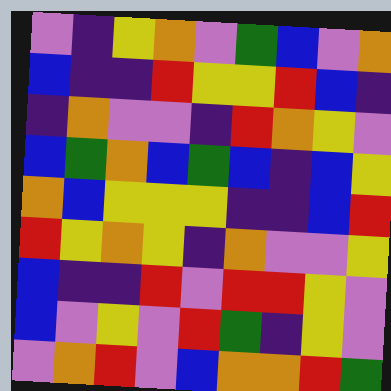[["violet", "indigo", "yellow", "orange", "violet", "green", "blue", "violet", "orange"], ["blue", "indigo", "indigo", "red", "yellow", "yellow", "red", "blue", "indigo"], ["indigo", "orange", "violet", "violet", "indigo", "red", "orange", "yellow", "violet"], ["blue", "green", "orange", "blue", "green", "blue", "indigo", "blue", "yellow"], ["orange", "blue", "yellow", "yellow", "yellow", "indigo", "indigo", "blue", "red"], ["red", "yellow", "orange", "yellow", "indigo", "orange", "violet", "violet", "yellow"], ["blue", "indigo", "indigo", "red", "violet", "red", "red", "yellow", "violet"], ["blue", "violet", "yellow", "violet", "red", "green", "indigo", "yellow", "violet"], ["violet", "orange", "red", "violet", "blue", "orange", "orange", "red", "green"]]